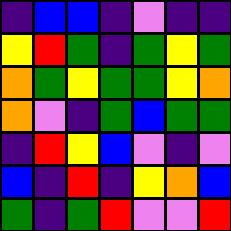[["indigo", "blue", "blue", "indigo", "violet", "indigo", "indigo"], ["yellow", "red", "green", "indigo", "green", "yellow", "green"], ["orange", "green", "yellow", "green", "green", "yellow", "orange"], ["orange", "violet", "indigo", "green", "blue", "green", "green"], ["indigo", "red", "yellow", "blue", "violet", "indigo", "violet"], ["blue", "indigo", "red", "indigo", "yellow", "orange", "blue"], ["green", "indigo", "green", "red", "violet", "violet", "red"]]